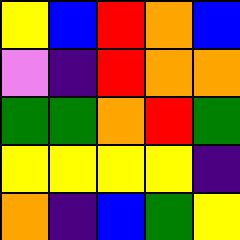[["yellow", "blue", "red", "orange", "blue"], ["violet", "indigo", "red", "orange", "orange"], ["green", "green", "orange", "red", "green"], ["yellow", "yellow", "yellow", "yellow", "indigo"], ["orange", "indigo", "blue", "green", "yellow"]]